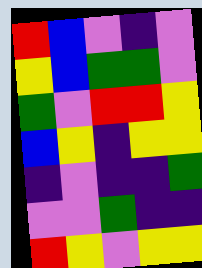[["red", "blue", "violet", "indigo", "violet"], ["yellow", "blue", "green", "green", "violet"], ["green", "violet", "red", "red", "yellow"], ["blue", "yellow", "indigo", "yellow", "yellow"], ["indigo", "violet", "indigo", "indigo", "green"], ["violet", "violet", "green", "indigo", "indigo"], ["red", "yellow", "violet", "yellow", "yellow"]]